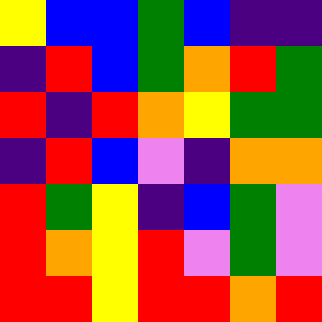[["yellow", "blue", "blue", "green", "blue", "indigo", "indigo"], ["indigo", "red", "blue", "green", "orange", "red", "green"], ["red", "indigo", "red", "orange", "yellow", "green", "green"], ["indigo", "red", "blue", "violet", "indigo", "orange", "orange"], ["red", "green", "yellow", "indigo", "blue", "green", "violet"], ["red", "orange", "yellow", "red", "violet", "green", "violet"], ["red", "red", "yellow", "red", "red", "orange", "red"]]